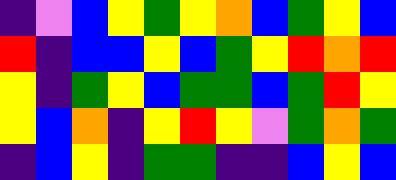[["indigo", "violet", "blue", "yellow", "green", "yellow", "orange", "blue", "green", "yellow", "blue"], ["red", "indigo", "blue", "blue", "yellow", "blue", "green", "yellow", "red", "orange", "red"], ["yellow", "indigo", "green", "yellow", "blue", "green", "green", "blue", "green", "red", "yellow"], ["yellow", "blue", "orange", "indigo", "yellow", "red", "yellow", "violet", "green", "orange", "green"], ["indigo", "blue", "yellow", "indigo", "green", "green", "indigo", "indigo", "blue", "yellow", "blue"]]